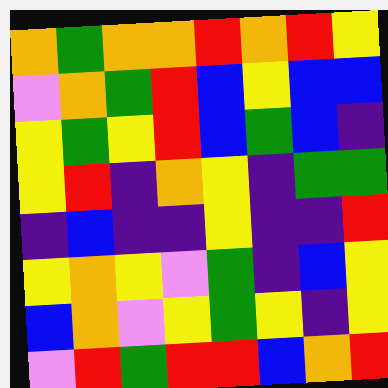[["orange", "green", "orange", "orange", "red", "orange", "red", "yellow"], ["violet", "orange", "green", "red", "blue", "yellow", "blue", "blue"], ["yellow", "green", "yellow", "red", "blue", "green", "blue", "indigo"], ["yellow", "red", "indigo", "orange", "yellow", "indigo", "green", "green"], ["indigo", "blue", "indigo", "indigo", "yellow", "indigo", "indigo", "red"], ["yellow", "orange", "yellow", "violet", "green", "indigo", "blue", "yellow"], ["blue", "orange", "violet", "yellow", "green", "yellow", "indigo", "yellow"], ["violet", "red", "green", "red", "red", "blue", "orange", "red"]]